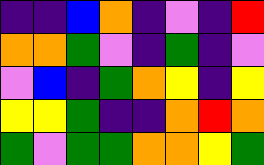[["indigo", "indigo", "blue", "orange", "indigo", "violet", "indigo", "red"], ["orange", "orange", "green", "violet", "indigo", "green", "indigo", "violet"], ["violet", "blue", "indigo", "green", "orange", "yellow", "indigo", "yellow"], ["yellow", "yellow", "green", "indigo", "indigo", "orange", "red", "orange"], ["green", "violet", "green", "green", "orange", "orange", "yellow", "green"]]